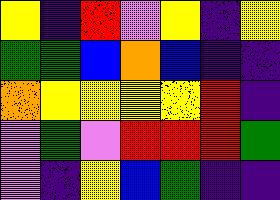[["yellow", "indigo", "red", "violet", "yellow", "indigo", "yellow"], ["green", "green", "blue", "orange", "blue", "indigo", "indigo"], ["orange", "yellow", "yellow", "yellow", "yellow", "red", "indigo"], ["violet", "green", "violet", "red", "red", "red", "green"], ["violet", "indigo", "yellow", "blue", "green", "indigo", "indigo"]]